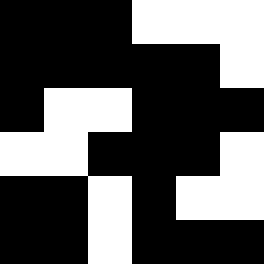[["black", "black", "black", "white", "white", "white"], ["black", "black", "black", "black", "black", "white"], ["black", "white", "white", "black", "black", "black"], ["white", "white", "black", "black", "black", "white"], ["black", "black", "white", "black", "white", "white"], ["black", "black", "white", "black", "black", "black"]]